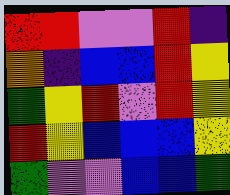[["red", "red", "violet", "violet", "red", "indigo"], ["orange", "indigo", "blue", "blue", "red", "yellow"], ["green", "yellow", "red", "violet", "red", "yellow"], ["red", "yellow", "blue", "blue", "blue", "yellow"], ["green", "violet", "violet", "blue", "blue", "green"]]